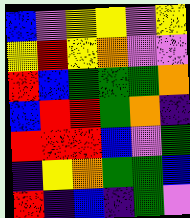[["blue", "violet", "yellow", "yellow", "violet", "yellow"], ["yellow", "red", "yellow", "orange", "violet", "violet"], ["red", "blue", "green", "green", "green", "orange"], ["blue", "red", "red", "green", "orange", "indigo"], ["red", "red", "red", "blue", "violet", "green"], ["indigo", "yellow", "orange", "green", "green", "blue"], ["red", "indigo", "blue", "indigo", "green", "violet"]]